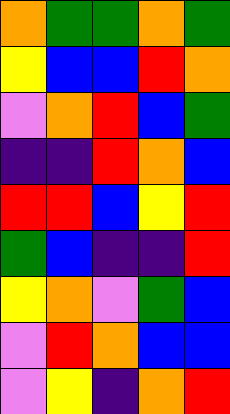[["orange", "green", "green", "orange", "green"], ["yellow", "blue", "blue", "red", "orange"], ["violet", "orange", "red", "blue", "green"], ["indigo", "indigo", "red", "orange", "blue"], ["red", "red", "blue", "yellow", "red"], ["green", "blue", "indigo", "indigo", "red"], ["yellow", "orange", "violet", "green", "blue"], ["violet", "red", "orange", "blue", "blue"], ["violet", "yellow", "indigo", "orange", "red"]]